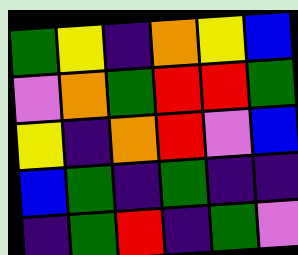[["green", "yellow", "indigo", "orange", "yellow", "blue"], ["violet", "orange", "green", "red", "red", "green"], ["yellow", "indigo", "orange", "red", "violet", "blue"], ["blue", "green", "indigo", "green", "indigo", "indigo"], ["indigo", "green", "red", "indigo", "green", "violet"]]